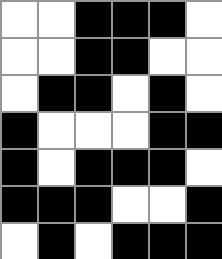[["white", "white", "black", "black", "black", "white"], ["white", "white", "black", "black", "white", "white"], ["white", "black", "black", "white", "black", "white"], ["black", "white", "white", "white", "black", "black"], ["black", "white", "black", "black", "black", "white"], ["black", "black", "black", "white", "white", "black"], ["white", "black", "white", "black", "black", "black"]]